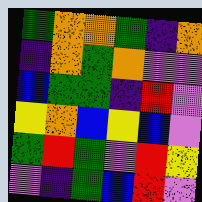[["green", "orange", "orange", "green", "indigo", "orange"], ["indigo", "orange", "green", "orange", "violet", "violet"], ["blue", "green", "green", "indigo", "red", "violet"], ["yellow", "orange", "blue", "yellow", "blue", "violet"], ["green", "red", "green", "violet", "red", "yellow"], ["violet", "indigo", "green", "blue", "red", "violet"]]